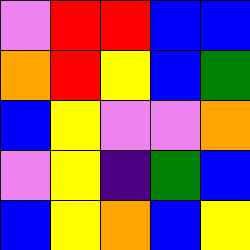[["violet", "red", "red", "blue", "blue"], ["orange", "red", "yellow", "blue", "green"], ["blue", "yellow", "violet", "violet", "orange"], ["violet", "yellow", "indigo", "green", "blue"], ["blue", "yellow", "orange", "blue", "yellow"]]